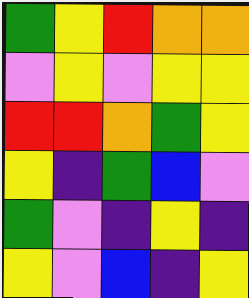[["green", "yellow", "red", "orange", "orange"], ["violet", "yellow", "violet", "yellow", "yellow"], ["red", "red", "orange", "green", "yellow"], ["yellow", "indigo", "green", "blue", "violet"], ["green", "violet", "indigo", "yellow", "indigo"], ["yellow", "violet", "blue", "indigo", "yellow"]]